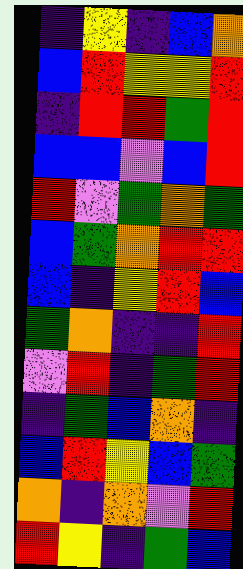[["indigo", "yellow", "indigo", "blue", "orange"], ["blue", "red", "yellow", "yellow", "red"], ["indigo", "red", "red", "green", "red"], ["blue", "blue", "violet", "blue", "red"], ["red", "violet", "green", "orange", "green"], ["blue", "green", "orange", "red", "red"], ["blue", "indigo", "yellow", "red", "blue"], ["green", "orange", "indigo", "indigo", "red"], ["violet", "red", "indigo", "green", "red"], ["indigo", "green", "blue", "orange", "indigo"], ["blue", "red", "yellow", "blue", "green"], ["orange", "indigo", "orange", "violet", "red"], ["red", "yellow", "indigo", "green", "blue"]]